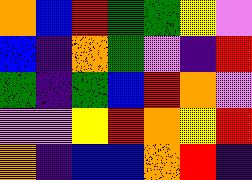[["orange", "blue", "red", "green", "green", "yellow", "violet"], ["blue", "indigo", "orange", "green", "violet", "indigo", "red"], ["green", "indigo", "green", "blue", "red", "orange", "violet"], ["violet", "violet", "yellow", "red", "orange", "yellow", "red"], ["orange", "indigo", "blue", "blue", "orange", "red", "indigo"]]